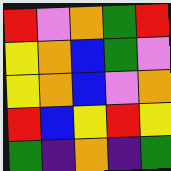[["red", "violet", "orange", "green", "red"], ["yellow", "orange", "blue", "green", "violet"], ["yellow", "orange", "blue", "violet", "orange"], ["red", "blue", "yellow", "red", "yellow"], ["green", "indigo", "orange", "indigo", "green"]]